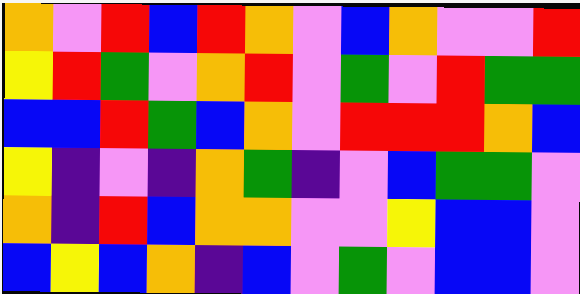[["orange", "violet", "red", "blue", "red", "orange", "violet", "blue", "orange", "violet", "violet", "red"], ["yellow", "red", "green", "violet", "orange", "red", "violet", "green", "violet", "red", "green", "green"], ["blue", "blue", "red", "green", "blue", "orange", "violet", "red", "red", "red", "orange", "blue"], ["yellow", "indigo", "violet", "indigo", "orange", "green", "indigo", "violet", "blue", "green", "green", "violet"], ["orange", "indigo", "red", "blue", "orange", "orange", "violet", "violet", "yellow", "blue", "blue", "violet"], ["blue", "yellow", "blue", "orange", "indigo", "blue", "violet", "green", "violet", "blue", "blue", "violet"]]